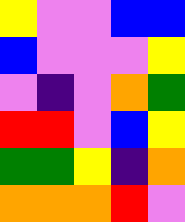[["yellow", "violet", "violet", "blue", "blue"], ["blue", "violet", "violet", "violet", "yellow"], ["violet", "indigo", "violet", "orange", "green"], ["red", "red", "violet", "blue", "yellow"], ["green", "green", "yellow", "indigo", "orange"], ["orange", "orange", "orange", "red", "violet"]]